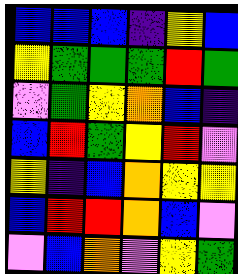[["blue", "blue", "blue", "indigo", "yellow", "blue"], ["yellow", "green", "green", "green", "red", "green"], ["violet", "green", "yellow", "orange", "blue", "indigo"], ["blue", "red", "green", "yellow", "red", "violet"], ["yellow", "indigo", "blue", "orange", "yellow", "yellow"], ["blue", "red", "red", "orange", "blue", "violet"], ["violet", "blue", "orange", "violet", "yellow", "green"]]